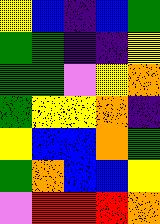[["yellow", "blue", "indigo", "blue", "green"], ["green", "green", "indigo", "indigo", "yellow"], ["green", "green", "violet", "yellow", "orange"], ["green", "yellow", "yellow", "orange", "indigo"], ["yellow", "blue", "blue", "orange", "green"], ["green", "orange", "blue", "blue", "yellow"], ["violet", "red", "red", "red", "orange"]]